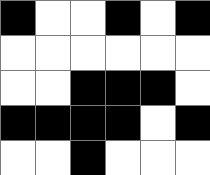[["black", "white", "white", "black", "white", "black"], ["white", "white", "white", "white", "white", "white"], ["white", "white", "black", "black", "black", "white"], ["black", "black", "black", "black", "white", "black"], ["white", "white", "black", "white", "white", "white"]]